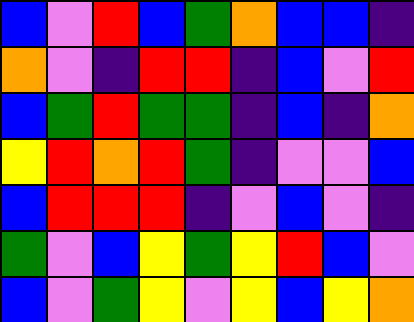[["blue", "violet", "red", "blue", "green", "orange", "blue", "blue", "indigo"], ["orange", "violet", "indigo", "red", "red", "indigo", "blue", "violet", "red"], ["blue", "green", "red", "green", "green", "indigo", "blue", "indigo", "orange"], ["yellow", "red", "orange", "red", "green", "indigo", "violet", "violet", "blue"], ["blue", "red", "red", "red", "indigo", "violet", "blue", "violet", "indigo"], ["green", "violet", "blue", "yellow", "green", "yellow", "red", "blue", "violet"], ["blue", "violet", "green", "yellow", "violet", "yellow", "blue", "yellow", "orange"]]